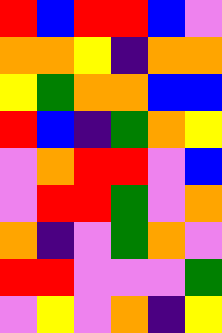[["red", "blue", "red", "red", "blue", "violet"], ["orange", "orange", "yellow", "indigo", "orange", "orange"], ["yellow", "green", "orange", "orange", "blue", "blue"], ["red", "blue", "indigo", "green", "orange", "yellow"], ["violet", "orange", "red", "red", "violet", "blue"], ["violet", "red", "red", "green", "violet", "orange"], ["orange", "indigo", "violet", "green", "orange", "violet"], ["red", "red", "violet", "violet", "violet", "green"], ["violet", "yellow", "violet", "orange", "indigo", "yellow"]]